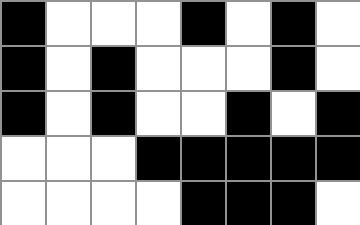[["black", "white", "white", "white", "black", "white", "black", "white"], ["black", "white", "black", "white", "white", "white", "black", "white"], ["black", "white", "black", "white", "white", "black", "white", "black"], ["white", "white", "white", "black", "black", "black", "black", "black"], ["white", "white", "white", "white", "black", "black", "black", "white"]]